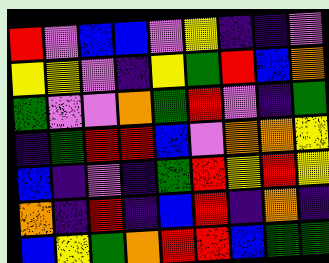[["red", "violet", "blue", "blue", "violet", "yellow", "indigo", "indigo", "violet"], ["yellow", "yellow", "violet", "indigo", "yellow", "green", "red", "blue", "orange"], ["green", "violet", "violet", "orange", "green", "red", "violet", "indigo", "green"], ["indigo", "green", "red", "red", "blue", "violet", "orange", "orange", "yellow"], ["blue", "indigo", "violet", "indigo", "green", "red", "yellow", "red", "yellow"], ["orange", "indigo", "red", "indigo", "blue", "red", "indigo", "orange", "indigo"], ["blue", "yellow", "green", "orange", "red", "red", "blue", "green", "green"]]